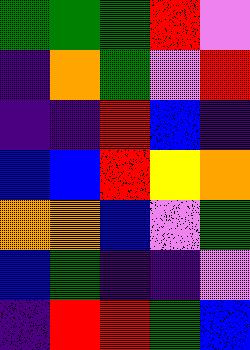[["green", "green", "green", "red", "violet"], ["indigo", "orange", "green", "violet", "red"], ["indigo", "indigo", "red", "blue", "indigo"], ["blue", "blue", "red", "yellow", "orange"], ["orange", "orange", "blue", "violet", "green"], ["blue", "green", "indigo", "indigo", "violet"], ["indigo", "red", "red", "green", "blue"]]